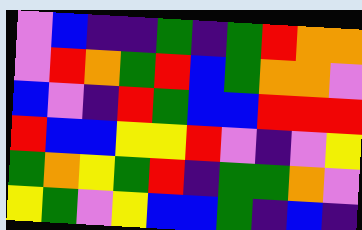[["violet", "blue", "indigo", "indigo", "green", "indigo", "green", "red", "orange", "orange"], ["violet", "red", "orange", "green", "red", "blue", "green", "orange", "orange", "violet"], ["blue", "violet", "indigo", "red", "green", "blue", "blue", "red", "red", "red"], ["red", "blue", "blue", "yellow", "yellow", "red", "violet", "indigo", "violet", "yellow"], ["green", "orange", "yellow", "green", "red", "indigo", "green", "green", "orange", "violet"], ["yellow", "green", "violet", "yellow", "blue", "blue", "green", "indigo", "blue", "indigo"]]